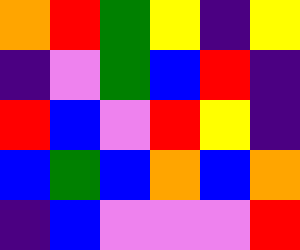[["orange", "red", "green", "yellow", "indigo", "yellow"], ["indigo", "violet", "green", "blue", "red", "indigo"], ["red", "blue", "violet", "red", "yellow", "indigo"], ["blue", "green", "blue", "orange", "blue", "orange"], ["indigo", "blue", "violet", "violet", "violet", "red"]]